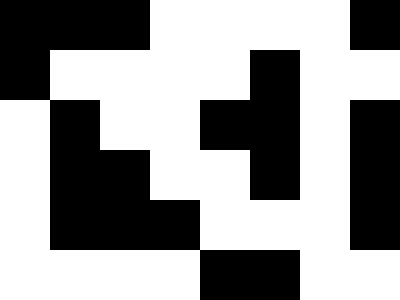[["black", "black", "black", "white", "white", "white", "white", "black"], ["black", "white", "white", "white", "white", "black", "white", "white"], ["white", "black", "white", "white", "black", "black", "white", "black"], ["white", "black", "black", "white", "white", "black", "white", "black"], ["white", "black", "black", "black", "white", "white", "white", "black"], ["white", "white", "white", "white", "black", "black", "white", "white"]]